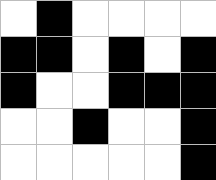[["white", "black", "white", "white", "white", "white"], ["black", "black", "white", "black", "white", "black"], ["black", "white", "white", "black", "black", "black"], ["white", "white", "black", "white", "white", "black"], ["white", "white", "white", "white", "white", "black"]]